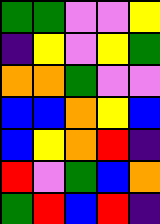[["green", "green", "violet", "violet", "yellow"], ["indigo", "yellow", "violet", "yellow", "green"], ["orange", "orange", "green", "violet", "violet"], ["blue", "blue", "orange", "yellow", "blue"], ["blue", "yellow", "orange", "red", "indigo"], ["red", "violet", "green", "blue", "orange"], ["green", "red", "blue", "red", "indigo"]]